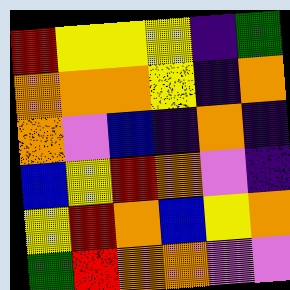[["red", "yellow", "yellow", "yellow", "indigo", "green"], ["orange", "orange", "orange", "yellow", "indigo", "orange"], ["orange", "violet", "blue", "indigo", "orange", "indigo"], ["blue", "yellow", "red", "orange", "violet", "indigo"], ["yellow", "red", "orange", "blue", "yellow", "orange"], ["green", "red", "orange", "orange", "violet", "violet"]]